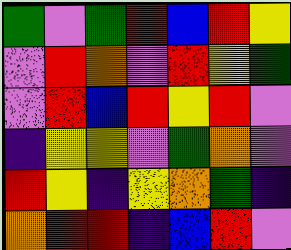[["green", "violet", "green", "red", "blue", "red", "yellow"], ["violet", "red", "orange", "violet", "red", "yellow", "green"], ["violet", "red", "blue", "red", "yellow", "red", "violet"], ["indigo", "yellow", "yellow", "violet", "green", "orange", "violet"], ["red", "yellow", "indigo", "yellow", "orange", "green", "indigo"], ["orange", "red", "red", "indigo", "blue", "red", "violet"]]